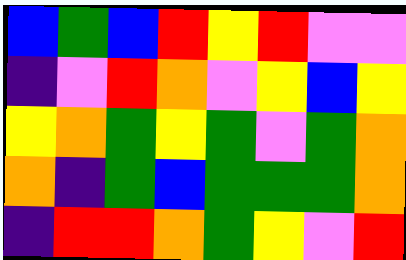[["blue", "green", "blue", "red", "yellow", "red", "violet", "violet"], ["indigo", "violet", "red", "orange", "violet", "yellow", "blue", "yellow"], ["yellow", "orange", "green", "yellow", "green", "violet", "green", "orange"], ["orange", "indigo", "green", "blue", "green", "green", "green", "orange"], ["indigo", "red", "red", "orange", "green", "yellow", "violet", "red"]]